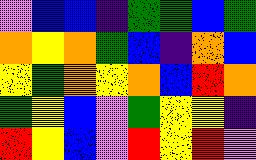[["violet", "blue", "blue", "indigo", "green", "green", "blue", "green"], ["orange", "yellow", "orange", "green", "blue", "indigo", "orange", "blue"], ["yellow", "green", "orange", "yellow", "orange", "blue", "red", "orange"], ["green", "yellow", "blue", "violet", "green", "yellow", "yellow", "indigo"], ["red", "yellow", "blue", "violet", "red", "yellow", "red", "violet"]]